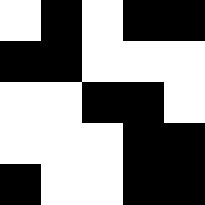[["white", "black", "white", "black", "black"], ["black", "black", "white", "white", "white"], ["white", "white", "black", "black", "white"], ["white", "white", "white", "black", "black"], ["black", "white", "white", "black", "black"]]